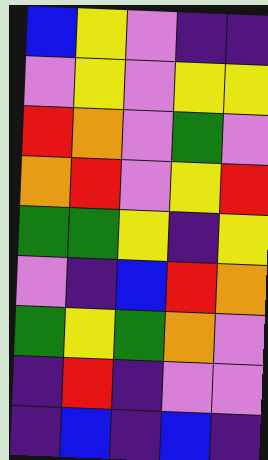[["blue", "yellow", "violet", "indigo", "indigo"], ["violet", "yellow", "violet", "yellow", "yellow"], ["red", "orange", "violet", "green", "violet"], ["orange", "red", "violet", "yellow", "red"], ["green", "green", "yellow", "indigo", "yellow"], ["violet", "indigo", "blue", "red", "orange"], ["green", "yellow", "green", "orange", "violet"], ["indigo", "red", "indigo", "violet", "violet"], ["indigo", "blue", "indigo", "blue", "indigo"]]